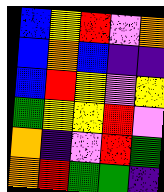[["blue", "yellow", "red", "violet", "orange"], ["blue", "orange", "blue", "indigo", "indigo"], ["blue", "red", "yellow", "violet", "yellow"], ["green", "yellow", "yellow", "red", "violet"], ["orange", "indigo", "violet", "red", "green"], ["orange", "red", "green", "green", "indigo"]]